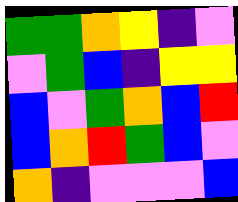[["green", "green", "orange", "yellow", "indigo", "violet"], ["violet", "green", "blue", "indigo", "yellow", "yellow"], ["blue", "violet", "green", "orange", "blue", "red"], ["blue", "orange", "red", "green", "blue", "violet"], ["orange", "indigo", "violet", "violet", "violet", "blue"]]